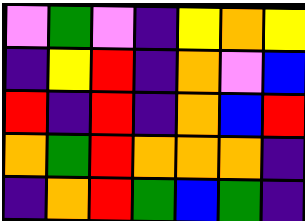[["violet", "green", "violet", "indigo", "yellow", "orange", "yellow"], ["indigo", "yellow", "red", "indigo", "orange", "violet", "blue"], ["red", "indigo", "red", "indigo", "orange", "blue", "red"], ["orange", "green", "red", "orange", "orange", "orange", "indigo"], ["indigo", "orange", "red", "green", "blue", "green", "indigo"]]